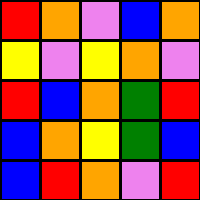[["red", "orange", "violet", "blue", "orange"], ["yellow", "violet", "yellow", "orange", "violet"], ["red", "blue", "orange", "green", "red"], ["blue", "orange", "yellow", "green", "blue"], ["blue", "red", "orange", "violet", "red"]]